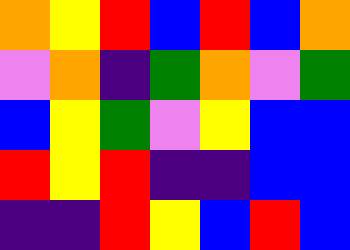[["orange", "yellow", "red", "blue", "red", "blue", "orange"], ["violet", "orange", "indigo", "green", "orange", "violet", "green"], ["blue", "yellow", "green", "violet", "yellow", "blue", "blue"], ["red", "yellow", "red", "indigo", "indigo", "blue", "blue"], ["indigo", "indigo", "red", "yellow", "blue", "red", "blue"]]